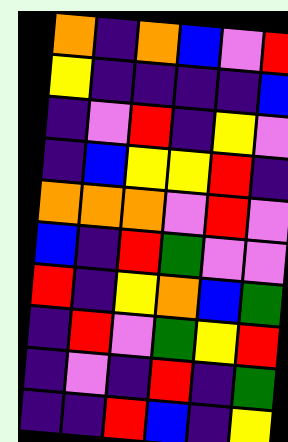[["orange", "indigo", "orange", "blue", "violet", "red"], ["yellow", "indigo", "indigo", "indigo", "indigo", "blue"], ["indigo", "violet", "red", "indigo", "yellow", "violet"], ["indigo", "blue", "yellow", "yellow", "red", "indigo"], ["orange", "orange", "orange", "violet", "red", "violet"], ["blue", "indigo", "red", "green", "violet", "violet"], ["red", "indigo", "yellow", "orange", "blue", "green"], ["indigo", "red", "violet", "green", "yellow", "red"], ["indigo", "violet", "indigo", "red", "indigo", "green"], ["indigo", "indigo", "red", "blue", "indigo", "yellow"]]